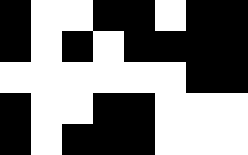[["black", "white", "white", "black", "black", "white", "black", "black"], ["black", "white", "black", "white", "black", "black", "black", "black"], ["white", "white", "white", "white", "white", "white", "black", "black"], ["black", "white", "white", "black", "black", "white", "white", "white"], ["black", "white", "black", "black", "black", "white", "white", "white"]]